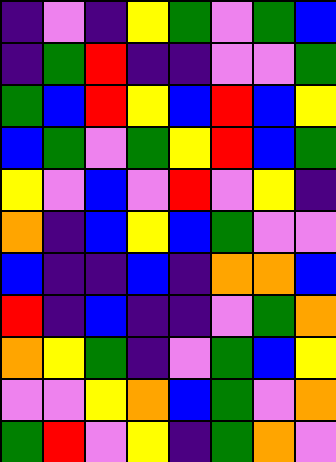[["indigo", "violet", "indigo", "yellow", "green", "violet", "green", "blue"], ["indigo", "green", "red", "indigo", "indigo", "violet", "violet", "green"], ["green", "blue", "red", "yellow", "blue", "red", "blue", "yellow"], ["blue", "green", "violet", "green", "yellow", "red", "blue", "green"], ["yellow", "violet", "blue", "violet", "red", "violet", "yellow", "indigo"], ["orange", "indigo", "blue", "yellow", "blue", "green", "violet", "violet"], ["blue", "indigo", "indigo", "blue", "indigo", "orange", "orange", "blue"], ["red", "indigo", "blue", "indigo", "indigo", "violet", "green", "orange"], ["orange", "yellow", "green", "indigo", "violet", "green", "blue", "yellow"], ["violet", "violet", "yellow", "orange", "blue", "green", "violet", "orange"], ["green", "red", "violet", "yellow", "indigo", "green", "orange", "violet"]]